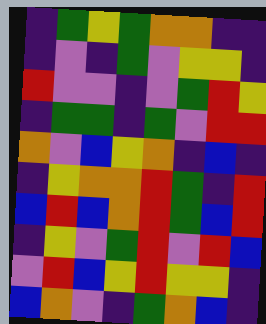[["indigo", "green", "yellow", "green", "orange", "orange", "indigo", "indigo"], ["indigo", "violet", "indigo", "green", "violet", "yellow", "yellow", "indigo"], ["red", "violet", "violet", "indigo", "violet", "green", "red", "yellow"], ["indigo", "green", "green", "indigo", "green", "violet", "red", "red"], ["orange", "violet", "blue", "yellow", "orange", "indigo", "blue", "indigo"], ["indigo", "yellow", "orange", "orange", "red", "green", "indigo", "red"], ["blue", "red", "blue", "orange", "red", "green", "blue", "red"], ["indigo", "yellow", "violet", "green", "red", "violet", "red", "blue"], ["violet", "red", "blue", "yellow", "red", "yellow", "yellow", "indigo"], ["blue", "orange", "violet", "indigo", "green", "orange", "blue", "indigo"]]